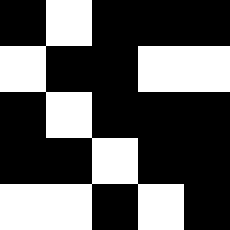[["black", "white", "black", "black", "black"], ["white", "black", "black", "white", "white"], ["black", "white", "black", "black", "black"], ["black", "black", "white", "black", "black"], ["white", "white", "black", "white", "black"]]